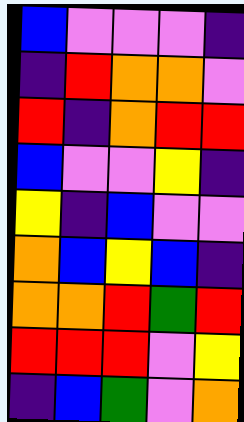[["blue", "violet", "violet", "violet", "indigo"], ["indigo", "red", "orange", "orange", "violet"], ["red", "indigo", "orange", "red", "red"], ["blue", "violet", "violet", "yellow", "indigo"], ["yellow", "indigo", "blue", "violet", "violet"], ["orange", "blue", "yellow", "blue", "indigo"], ["orange", "orange", "red", "green", "red"], ["red", "red", "red", "violet", "yellow"], ["indigo", "blue", "green", "violet", "orange"]]